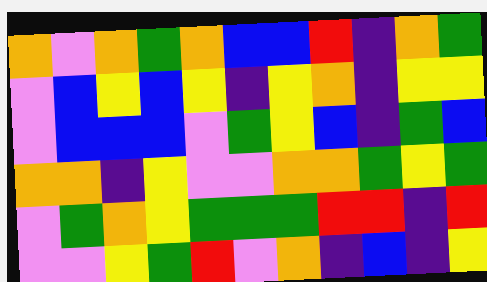[["orange", "violet", "orange", "green", "orange", "blue", "blue", "red", "indigo", "orange", "green"], ["violet", "blue", "yellow", "blue", "yellow", "indigo", "yellow", "orange", "indigo", "yellow", "yellow"], ["violet", "blue", "blue", "blue", "violet", "green", "yellow", "blue", "indigo", "green", "blue"], ["orange", "orange", "indigo", "yellow", "violet", "violet", "orange", "orange", "green", "yellow", "green"], ["violet", "green", "orange", "yellow", "green", "green", "green", "red", "red", "indigo", "red"], ["violet", "violet", "yellow", "green", "red", "violet", "orange", "indigo", "blue", "indigo", "yellow"]]